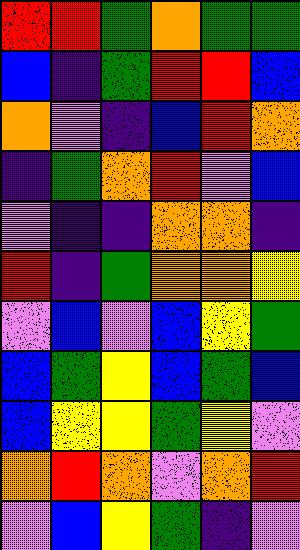[["red", "red", "green", "orange", "green", "green"], ["blue", "indigo", "green", "red", "red", "blue"], ["orange", "violet", "indigo", "blue", "red", "orange"], ["indigo", "green", "orange", "red", "violet", "blue"], ["violet", "indigo", "indigo", "orange", "orange", "indigo"], ["red", "indigo", "green", "orange", "orange", "yellow"], ["violet", "blue", "violet", "blue", "yellow", "green"], ["blue", "green", "yellow", "blue", "green", "blue"], ["blue", "yellow", "yellow", "green", "yellow", "violet"], ["orange", "red", "orange", "violet", "orange", "red"], ["violet", "blue", "yellow", "green", "indigo", "violet"]]